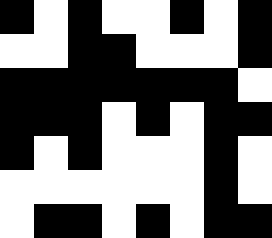[["black", "white", "black", "white", "white", "black", "white", "black"], ["white", "white", "black", "black", "white", "white", "white", "black"], ["black", "black", "black", "black", "black", "black", "black", "white"], ["black", "black", "black", "white", "black", "white", "black", "black"], ["black", "white", "black", "white", "white", "white", "black", "white"], ["white", "white", "white", "white", "white", "white", "black", "white"], ["white", "black", "black", "white", "black", "white", "black", "black"]]